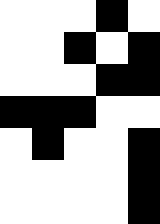[["white", "white", "white", "black", "white"], ["white", "white", "black", "white", "black"], ["white", "white", "white", "black", "black"], ["black", "black", "black", "white", "white"], ["white", "black", "white", "white", "black"], ["white", "white", "white", "white", "black"], ["white", "white", "white", "white", "black"]]